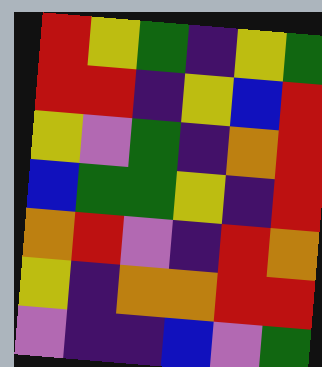[["red", "yellow", "green", "indigo", "yellow", "green"], ["red", "red", "indigo", "yellow", "blue", "red"], ["yellow", "violet", "green", "indigo", "orange", "red"], ["blue", "green", "green", "yellow", "indigo", "red"], ["orange", "red", "violet", "indigo", "red", "orange"], ["yellow", "indigo", "orange", "orange", "red", "red"], ["violet", "indigo", "indigo", "blue", "violet", "green"]]